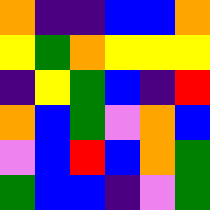[["orange", "indigo", "indigo", "blue", "blue", "orange"], ["yellow", "green", "orange", "yellow", "yellow", "yellow"], ["indigo", "yellow", "green", "blue", "indigo", "red"], ["orange", "blue", "green", "violet", "orange", "blue"], ["violet", "blue", "red", "blue", "orange", "green"], ["green", "blue", "blue", "indigo", "violet", "green"]]